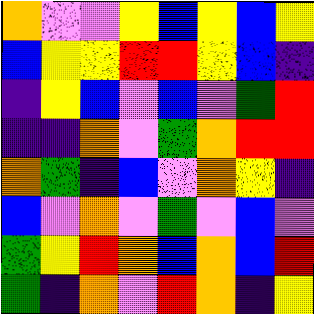[["orange", "violet", "violet", "yellow", "blue", "yellow", "blue", "yellow"], ["blue", "yellow", "yellow", "red", "red", "yellow", "blue", "indigo"], ["indigo", "yellow", "blue", "violet", "blue", "violet", "green", "red"], ["indigo", "indigo", "orange", "violet", "green", "orange", "red", "red"], ["orange", "green", "indigo", "blue", "violet", "orange", "yellow", "indigo"], ["blue", "violet", "orange", "violet", "green", "violet", "blue", "violet"], ["green", "yellow", "red", "orange", "blue", "orange", "blue", "red"], ["green", "indigo", "orange", "violet", "red", "orange", "indigo", "yellow"]]